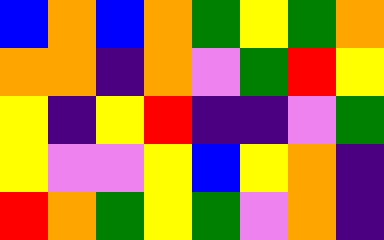[["blue", "orange", "blue", "orange", "green", "yellow", "green", "orange"], ["orange", "orange", "indigo", "orange", "violet", "green", "red", "yellow"], ["yellow", "indigo", "yellow", "red", "indigo", "indigo", "violet", "green"], ["yellow", "violet", "violet", "yellow", "blue", "yellow", "orange", "indigo"], ["red", "orange", "green", "yellow", "green", "violet", "orange", "indigo"]]